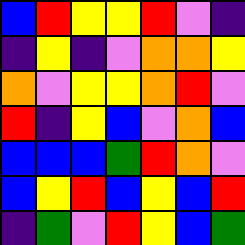[["blue", "red", "yellow", "yellow", "red", "violet", "indigo"], ["indigo", "yellow", "indigo", "violet", "orange", "orange", "yellow"], ["orange", "violet", "yellow", "yellow", "orange", "red", "violet"], ["red", "indigo", "yellow", "blue", "violet", "orange", "blue"], ["blue", "blue", "blue", "green", "red", "orange", "violet"], ["blue", "yellow", "red", "blue", "yellow", "blue", "red"], ["indigo", "green", "violet", "red", "yellow", "blue", "green"]]